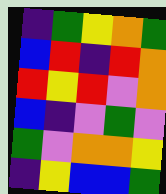[["indigo", "green", "yellow", "orange", "green"], ["blue", "red", "indigo", "red", "orange"], ["red", "yellow", "red", "violet", "orange"], ["blue", "indigo", "violet", "green", "violet"], ["green", "violet", "orange", "orange", "yellow"], ["indigo", "yellow", "blue", "blue", "green"]]